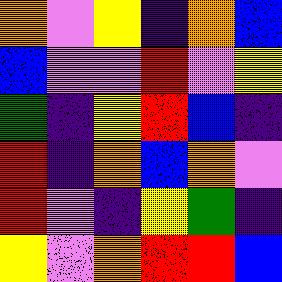[["orange", "violet", "yellow", "indigo", "orange", "blue"], ["blue", "violet", "violet", "red", "violet", "yellow"], ["green", "indigo", "yellow", "red", "blue", "indigo"], ["red", "indigo", "orange", "blue", "orange", "violet"], ["red", "violet", "indigo", "yellow", "green", "indigo"], ["yellow", "violet", "orange", "red", "red", "blue"]]